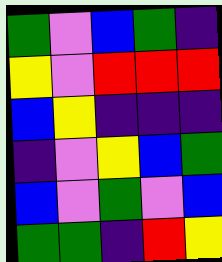[["green", "violet", "blue", "green", "indigo"], ["yellow", "violet", "red", "red", "red"], ["blue", "yellow", "indigo", "indigo", "indigo"], ["indigo", "violet", "yellow", "blue", "green"], ["blue", "violet", "green", "violet", "blue"], ["green", "green", "indigo", "red", "yellow"]]